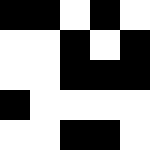[["black", "black", "white", "black", "white"], ["white", "white", "black", "white", "black"], ["white", "white", "black", "black", "black"], ["black", "white", "white", "white", "white"], ["white", "white", "black", "black", "white"]]